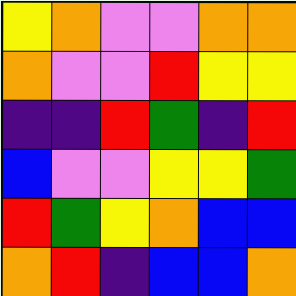[["yellow", "orange", "violet", "violet", "orange", "orange"], ["orange", "violet", "violet", "red", "yellow", "yellow"], ["indigo", "indigo", "red", "green", "indigo", "red"], ["blue", "violet", "violet", "yellow", "yellow", "green"], ["red", "green", "yellow", "orange", "blue", "blue"], ["orange", "red", "indigo", "blue", "blue", "orange"]]